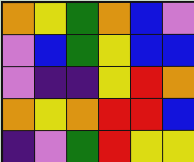[["orange", "yellow", "green", "orange", "blue", "violet"], ["violet", "blue", "green", "yellow", "blue", "blue"], ["violet", "indigo", "indigo", "yellow", "red", "orange"], ["orange", "yellow", "orange", "red", "red", "blue"], ["indigo", "violet", "green", "red", "yellow", "yellow"]]